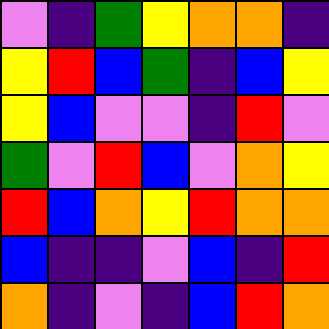[["violet", "indigo", "green", "yellow", "orange", "orange", "indigo"], ["yellow", "red", "blue", "green", "indigo", "blue", "yellow"], ["yellow", "blue", "violet", "violet", "indigo", "red", "violet"], ["green", "violet", "red", "blue", "violet", "orange", "yellow"], ["red", "blue", "orange", "yellow", "red", "orange", "orange"], ["blue", "indigo", "indigo", "violet", "blue", "indigo", "red"], ["orange", "indigo", "violet", "indigo", "blue", "red", "orange"]]